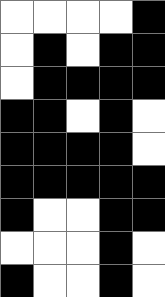[["white", "white", "white", "white", "black"], ["white", "black", "white", "black", "black"], ["white", "black", "black", "black", "black"], ["black", "black", "white", "black", "white"], ["black", "black", "black", "black", "white"], ["black", "black", "black", "black", "black"], ["black", "white", "white", "black", "black"], ["white", "white", "white", "black", "white"], ["black", "white", "white", "black", "white"]]